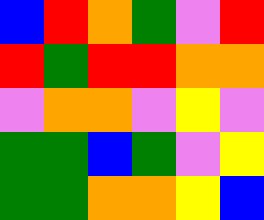[["blue", "red", "orange", "green", "violet", "red"], ["red", "green", "red", "red", "orange", "orange"], ["violet", "orange", "orange", "violet", "yellow", "violet"], ["green", "green", "blue", "green", "violet", "yellow"], ["green", "green", "orange", "orange", "yellow", "blue"]]